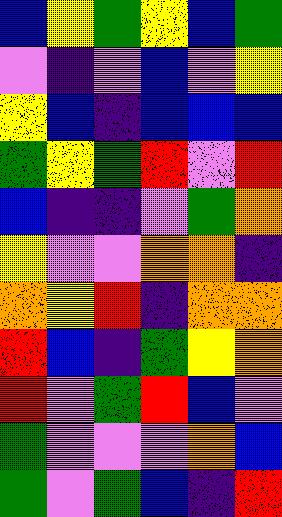[["blue", "yellow", "green", "yellow", "blue", "green"], ["violet", "indigo", "violet", "blue", "violet", "yellow"], ["yellow", "blue", "indigo", "blue", "blue", "blue"], ["green", "yellow", "green", "red", "violet", "red"], ["blue", "indigo", "indigo", "violet", "green", "orange"], ["yellow", "violet", "violet", "orange", "orange", "indigo"], ["orange", "yellow", "red", "indigo", "orange", "orange"], ["red", "blue", "indigo", "green", "yellow", "orange"], ["red", "violet", "green", "red", "blue", "violet"], ["green", "violet", "violet", "violet", "orange", "blue"], ["green", "violet", "green", "blue", "indigo", "red"]]